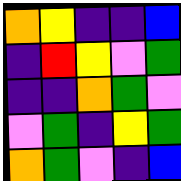[["orange", "yellow", "indigo", "indigo", "blue"], ["indigo", "red", "yellow", "violet", "green"], ["indigo", "indigo", "orange", "green", "violet"], ["violet", "green", "indigo", "yellow", "green"], ["orange", "green", "violet", "indigo", "blue"]]